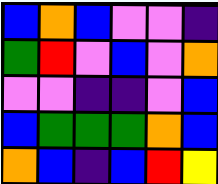[["blue", "orange", "blue", "violet", "violet", "indigo"], ["green", "red", "violet", "blue", "violet", "orange"], ["violet", "violet", "indigo", "indigo", "violet", "blue"], ["blue", "green", "green", "green", "orange", "blue"], ["orange", "blue", "indigo", "blue", "red", "yellow"]]